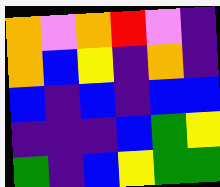[["orange", "violet", "orange", "red", "violet", "indigo"], ["orange", "blue", "yellow", "indigo", "orange", "indigo"], ["blue", "indigo", "blue", "indigo", "blue", "blue"], ["indigo", "indigo", "indigo", "blue", "green", "yellow"], ["green", "indigo", "blue", "yellow", "green", "green"]]